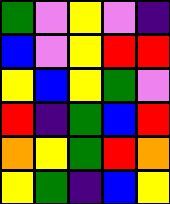[["green", "violet", "yellow", "violet", "indigo"], ["blue", "violet", "yellow", "red", "red"], ["yellow", "blue", "yellow", "green", "violet"], ["red", "indigo", "green", "blue", "red"], ["orange", "yellow", "green", "red", "orange"], ["yellow", "green", "indigo", "blue", "yellow"]]